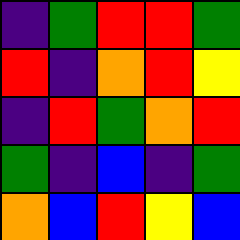[["indigo", "green", "red", "red", "green"], ["red", "indigo", "orange", "red", "yellow"], ["indigo", "red", "green", "orange", "red"], ["green", "indigo", "blue", "indigo", "green"], ["orange", "blue", "red", "yellow", "blue"]]